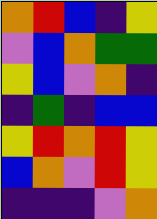[["orange", "red", "blue", "indigo", "yellow"], ["violet", "blue", "orange", "green", "green"], ["yellow", "blue", "violet", "orange", "indigo"], ["indigo", "green", "indigo", "blue", "blue"], ["yellow", "red", "orange", "red", "yellow"], ["blue", "orange", "violet", "red", "yellow"], ["indigo", "indigo", "indigo", "violet", "orange"]]